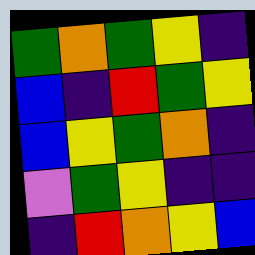[["green", "orange", "green", "yellow", "indigo"], ["blue", "indigo", "red", "green", "yellow"], ["blue", "yellow", "green", "orange", "indigo"], ["violet", "green", "yellow", "indigo", "indigo"], ["indigo", "red", "orange", "yellow", "blue"]]